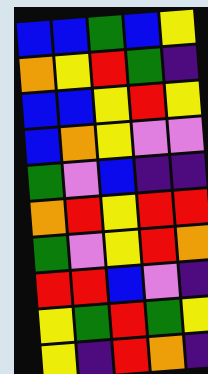[["blue", "blue", "green", "blue", "yellow"], ["orange", "yellow", "red", "green", "indigo"], ["blue", "blue", "yellow", "red", "yellow"], ["blue", "orange", "yellow", "violet", "violet"], ["green", "violet", "blue", "indigo", "indigo"], ["orange", "red", "yellow", "red", "red"], ["green", "violet", "yellow", "red", "orange"], ["red", "red", "blue", "violet", "indigo"], ["yellow", "green", "red", "green", "yellow"], ["yellow", "indigo", "red", "orange", "indigo"]]